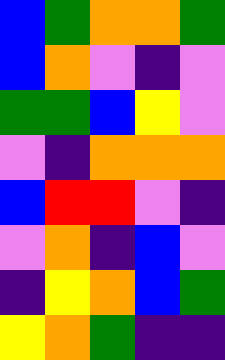[["blue", "green", "orange", "orange", "green"], ["blue", "orange", "violet", "indigo", "violet"], ["green", "green", "blue", "yellow", "violet"], ["violet", "indigo", "orange", "orange", "orange"], ["blue", "red", "red", "violet", "indigo"], ["violet", "orange", "indigo", "blue", "violet"], ["indigo", "yellow", "orange", "blue", "green"], ["yellow", "orange", "green", "indigo", "indigo"]]